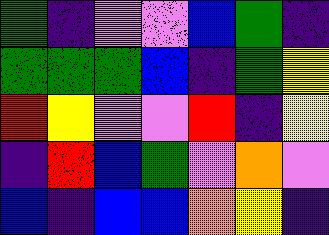[["green", "indigo", "violet", "violet", "blue", "green", "indigo"], ["green", "green", "green", "blue", "indigo", "green", "yellow"], ["red", "yellow", "violet", "violet", "red", "indigo", "yellow"], ["indigo", "red", "blue", "green", "violet", "orange", "violet"], ["blue", "indigo", "blue", "blue", "orange", "yellow", "indigo"]]